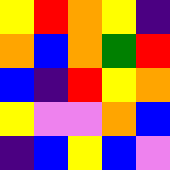[["yellow", "red", "orange", "yellow", "indigo"], ["orange", "blue", "orange", "green", "red"], ["blue", "indigo", "red", "yellow", "orange"], ["yellow", "violet", "violet", "orange", "blue"], ["indigo", "blue", "yellow", "blue", "violet"]]